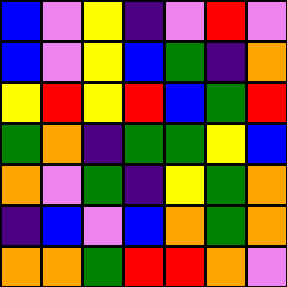[["blue", "violet", "yellow", "indigo", "violet", "red", "violet"], ["blue", "violet", "yellow", "blue", "green", "indigo", "orange"], ["yellow", "red", "yellow", "red", "blue", "green", "red"], ["green", "orange", "indigo", "green", "green", "yellow", "blue"], ["orange", "violet", "green", "indigo", "yellow", "green", "orange"], ["indigo", "blue", "violet", "blue", "orange", "green", "orange"], ["orange", "orange", "green", "red", "red", "orange", "violet"]]